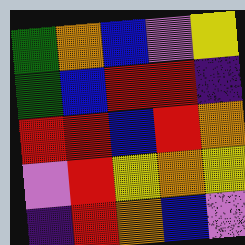[["green", "orange", "blue", "violet", "yellow"], ["green", "blue", "red", "red", "indigo"], ["red", "red", "blue", "red", "orange"], ["violet", "red", "yellow", "orange", "yellow"], ["indigo", "red", "orange", "blue", "violet"]]